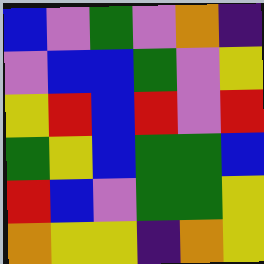[["blue", "violet", "green", "violet", "orange", "indigo"], ["violet", "blue", "blue", "green", "violet", "yellow"], ["yellow", "red", "blue", "red", "violet", "red"], ["green", "yellow", "blue", "green", "green", "blue"], ["red", "blue", "violet", "green", "green", "yellow"], ["orange", "yellow", "yellow", "indigo", "orange", "yellow"]]